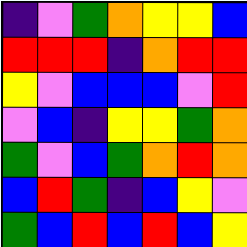[["indigo", "violet", "green", "orange", "yellow", "yellow", "blue"], ["red", "red", "red", "indigo", "orange", "red", "red"], ["yellow", "violet", "blue", "blue", "blue", "violet", "red"], ["violet", "blue", "indigo", "yellow", "yellow", "green", "orange"], ["green", "violet", "blue", "green", "orange", "red", "orange"], ["blue", "red", "green", "indigo", "blue", "yellow", "violet"], ["green", "blue", "red", "blue", "red", "blue", "yellow"]]